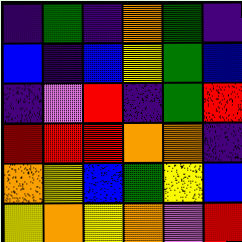[["indigo", "green", "indigo", "orange", "green", "indigo"], ["blue", "indigo", "blue", "yellow", "green", "blue"], ["indigo", "violet", "red", "indigo", "green", "red"], ["red", "red", "red", "orange", "orange", "indigo"], ["orange", "yellow", "blue", "green", "yellow", "blue"], ["yellow", "orange", "yellow", "orange", "violet", "red"]]